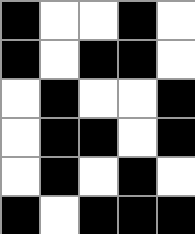[["black", "white", "white", "black", "white"], ["black", "white", "black", "black", "white"], ["white", "black", "white", "white", "black"], ["white", "black", "black", "white", "black"], ["white", "black", "white", "black", "white"], ["black", "white", "black", "black", "black"]]